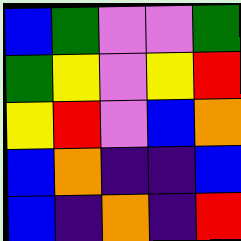[["blue", "green", "violet", "violet", "green"], ["green", "yellow", "violet", "yellow", "red"], ["yellow", "red", "violet", "blue", "orange"], ["blue", "orange", "indigo", "indigo", "blue"], ["blue", "indigo", "orange", "indigo", "red"]]